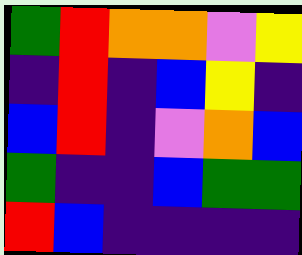[["green", "red", "orange", "orange", "violet", "yellow"], ["indigo", "red", "indigo", "blue", "yellow", "indigo"], ["blue", "red", "indigo", "violet", "orange", "blue"], ["green", "indigo", "indigo", "blue", "green", "green"], ["red", "blue", "indigo", "indigo", "indigo", "indigo"]]